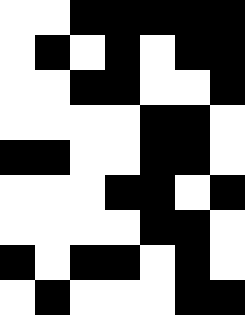[["white", "white", "black", "black", "black", "black", "black"], ["white", "black", "white", "black", "white", "black", "black"], ["white", "white", "black", "black", "white", "white", "black"], ["white", "white", "white", "white", "black", "black", "white"], ["black", "black", "white", "white", "black", "black", "white"], ["white", "white", "white", "black", "black", "white", "black"], ["white", "white", "white", "white", "black", "black", "white"], ["black", "white", "black", "black", "white", "black", "white"], ["white", "black", "white", "white", "white", "black", "black"]]